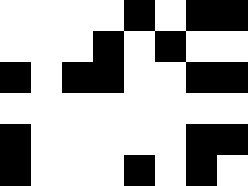[["white", "white", "white", "white", "black", "white", "black", "black"], ["white", "white", "white", "black", "white", "black", "white", "white"], ["black", "white", "black", "black", "white", "white", "black", "black"], ["white", "white", "white", "white", "white", "white", "white", "white"], ["black", "white", "white", "white", "white", "white", "black", "black"], ["black", "white", "white", "white", "black", "white", "black", "white"]]